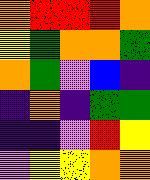[["orange", "red", "red", "red", "orange"], ["yellow", "green", "orange", "orange", "green"], ["orange", "green", "violet", "blue", "indigo"], ["indigo", "orange", "indigo", "green", "green"], ["indigo", "indigo", "violet", "red", "yellow"], ["violet", "yellow", "yellow", "orange", "orange"]]